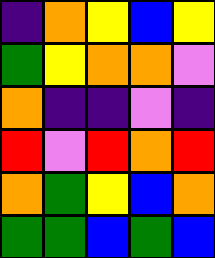[["indigo", "orange", "yellow", "blue", "yellow"], ["green", "yellow", "orange", "orange", "violet"], ["orange", "indigo", "indigo", "violet", "indigo"], ["red", "violet", "red", "orange", "red"], ["orange", "green", "yellow", "blue", "orange"], ["green", "green", "blue", "green", "blue"]]